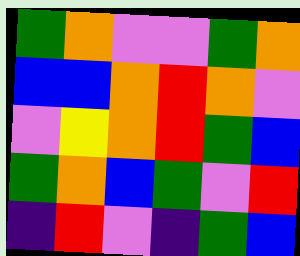[["green", "orange", "violet", "violet", "green", "orange"], ["blue", "blue", "orange", "red", "orange", "violet"], ["violet", "yellow", "orange", "red", "green", "blue"], ["green", "orange", "blue", "green", "violet", "red"], ["indigo", "red", "violet", "indigo", "green", "blue"]]